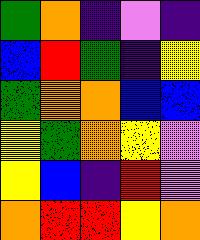[["green", "orange", "indigo", "violet", "indigo"], ["blue", "red", "green", "indigo", "yellow"], ["green", "orange", "orange", "blue", "blue"], ["yellow", "green", "orange", "yellow", "violet"], ["yellow", "blue", "indigo", "red", "violet"], ["orange", "red", "red", "yellow", "orange"]]